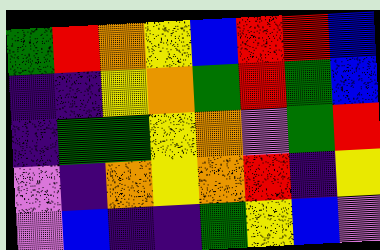[["green", "red", "orange", "yellow", "blue", "red", "red", "blue"], ["indigo", "indigo", "yellow", "orange", "green", "red", "green", "blue"], ["indigo", "green", "green", "yellow", "orange", "violet", "green", "red"], ["violet", "indigo", "orange", "yellow", "orange", "red", "indigo", "yellow"], ["violet", "blue", "indigo", "indigo", "green", "yellow", "blue", "violet"]]